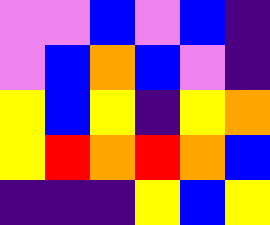[["violet", "violet", "blue", "violet", "blue", "indigo"], ["violet", "blue", "orange", "blue", "violet", "indigo"], ["yellow", "blue", "yellow", "indigo", "yellow", "orange"], ["yellow", "red", "orange", "red", "orange", "blue"], ["indigo", "indigo", "indigo", "yellow", "blue", "yellow"]]